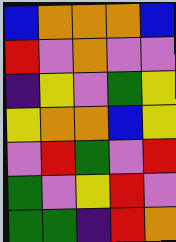[["blue", "orange", "orange", "orange", "blue"], ["red", "violet", "orange", "violet", "violet"], ["indigo", "yellow", "violet", "green", "yellow"], ["yellow", "orange", "orange", "blue", "yellow"], ["violet", "red", "green", "violet", "red"], ["green", "violet", "yellow", "red", "violet"], ["green", "green", "indigo", "red", "orange"]]